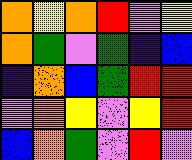[["orange", "yellow", "orange", "red", "violet", "yellow"], ["orange", "green", "violet", "green", "indigo", "blue"], ["indigo", "orange", "blue", "green", "red", "red"], ["violet", "orange", "yellow", "violet", "yellow", "red"], ["blue", "orange", "green", "violet", "red", "violet"]]